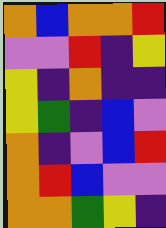[["orange", "blue", "orange", "orange", "red"], ["violet", "violet", "red", "indigo", "yellow"], ["yellow", "indigo", "orange", "indigo", "indigo"], ["yellow", "green", "indigo", "blue", "violet"], ["orange", "indigo", "violet", "blue", "red"], ["orange", "red", "blue", "violet", "violet"], ["orange", "orange", "green", "yellow", "indigo"]]